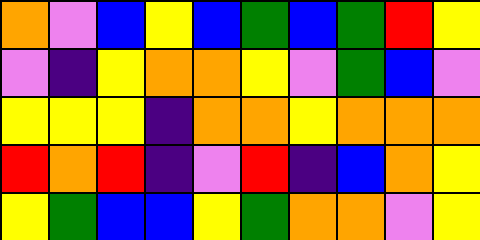[["orange", "violet", "blue", "yellow", "blue", "green", "blue", "green", "red", "yellow"], ["violet", "indigo", "yellow", "orange", "orange", "yellow", "violet", "green", "blue", "violet"], ["yellow", "yellow", "yellow", "indigo", "orange", "orange", "yellow", "orange", "orange", "orange"], ["red", "orange", "red", "indigo", "violet", "red", "indigo", "blue", "orange", "yellow"], ["yellow", "green", "blue", "blue", "yellow", "green", "orange", "orange", "violet", "yellow"]]